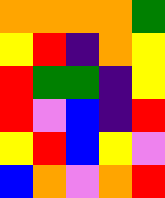[["orange", "orange", "orange", "orange", "green"], ["yellow", "red", "indigo", "orange", "yellow"], ["red", "green", "green", "indigo", "yellow"], ["red", "violet", "blue", "indigo", "red"], ["yellow", "red", "blue", "yellow", "violet"], ["blue", "orange", "violet", "orange", "red"]]